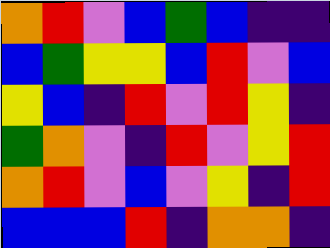[["orange", "red", "violet", "blue", "green", "blue", "indigo", "indigo"], ["blue", "green", "yellow", "yellow", "blue", "red", "violet", "blue"], ["yellow", "blue", "indigo", "red", "violet", "red", "yellow", "indigo"], ["green", "orange", "violet", "indigo", "red", "violet", "yellow", "red"], ["orange", "red", "violet", "blue", "violet", "yellow", "indigo", "red"], ["blue", "blue", "blue", "red", "indigo", "orange", "orange", "indigo"]]